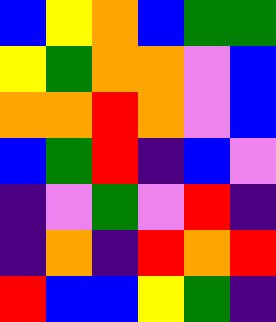[["blue", "yellow", "orange", "blue", "green", "green"], ["yellow", "green", "orange", "orange", "violet", "blue"], ["orange", "orange", "red", "orange", "violet", "blue"], ["blue", "green", "red", "indigo", "blue", "violet"], ["indigo", "violet", "green", "violet", "red", "indigo"], ["indigo", "orange", "indigo", "red", "orange", "red"], ["red", "blue", "blue", "yellow", "green", "indigo"]]